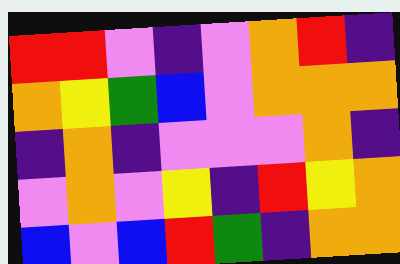[["red", "red", "violet", "indigo", "violet", "orange", "red", "indigo"], ["orange", "yellow", "green", "blue", "violet", "orange", "orange", "orange"], ["indigo", "orange", "indigo", "violet", "violet", "violet", "orange", "indigo"], ["violet", "orange", "violet", "yellow", "indigo", "red", "yellow", "orange"], ["blue", "violet", "blue", "red", "green", "indigo", "orange", "orange"]]